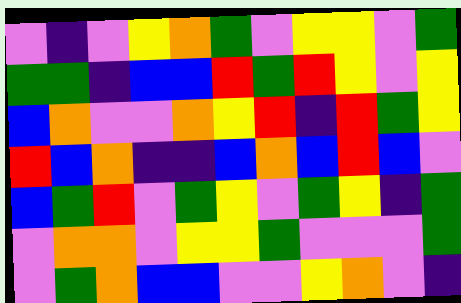[["violet", "indigo", "violet", "yellow", "orange", "green", "violet", "yellow", "yellow", "violet", "green"], ["green", "green", "indigo", "blue", "blue", "red", "green", "red", "yellow", "violet", "yellow"], ["blue", "orange", "violet", "violet", "orange", "yellow", "red", "indigo", "red", "green", "yellow"], ["red", "blue", "orange", "indigo", "indigo", "blue", "orange", "blue", "red", "blue", "violet"], ["blue", "green", "red", "violet", "green", "yellow", "violet", "green", "yellow", "indigo", "green"], ["violet", "orange", "orange", "violet", "yellow", "yellow", "green", "violet", "violet", "violet", "green"], ["violet", "green", "orange", "blue", "blue", "violet", "violet", "yellow", "orange", "violet", "indigo"]]